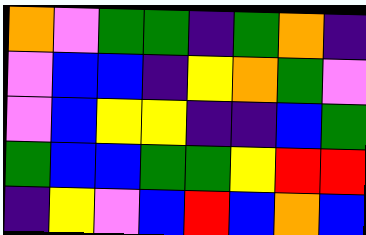[["orange", "violet", "green", "green", "indigo", "green", "orange", "indigo"], ["violet", "blue", "blue", "indigo", "yellow", "orange", "green", "violet"], ["violet", "blue", "yellow", "yellow", "indigo", "indigo", "blue", "green"], ["green", "blue", "blue", "green", "green", "yellow", "red", "red"], ["indigo", "yellow", "violet", "blue", "red", "blue", "orange", "blue"]]